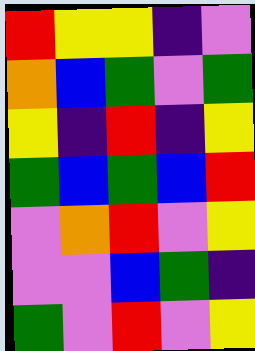[["red", "yellow", "yellow", "indigo", "violet"], ["orange", "blue", "green", "violet", "green"], ["yellow", "indigo", "red", "indigo", "yellow"], ["green", "blue", "green", "blue", "red"], ["violet", "orange", "red", "violet", "yellow"], ["violet", "violet", "blue", "green", "indigo"], ["green", "violet", "red", "violet", "yellow"]]